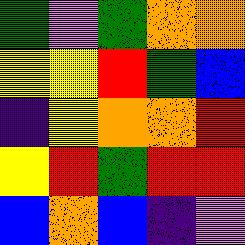[["green", "violet", "green", "orange", "orange"], ["yellow", "yellow", "red", "green", "blue"], ["indigo", "yellow", "orange", "orange", "red"], ["yellow", "red", "green", "red", "red"], ["blue", "orange", "blue", "indigo", "violet"]]